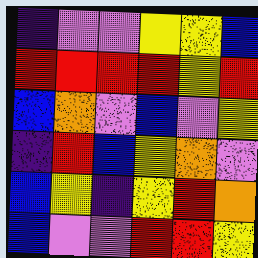[["indigo", "violet", "violet", "yellow", "yellow", "blue"], ["red", "red", "red", "red", "yellow", "red"], ["blue", "orange", "violet", "blue", "violet", "yellow"], ["indigo", "red", "blue", "yellow", "orange", "violet"], ["blue", "yellow", "indigo", "yellow", "red", "orange"], ["blue", "violet", "violet", "red", "red", "yellow"]]